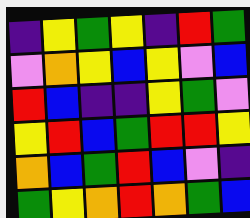[["indigo", "yellow", "green", "yellow", "indigo", "red", "green"], ["violet", "orange", "yellow", "blue", "yellow", "violet", "blue"], ["red", "blue", "indigo", "indigo", "yellow", "green", "violet"], ["yellow", "red", "blue", "green", "red", "red", "yellow"], ["orange", "blue", "green", "red", "blue", "violet", "indigo"], ["green", "yellow", "orange", "red", "orange", "green", "blue"]]